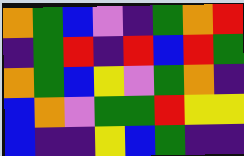[["orange", "green", "blue", "violet", "indigo", "green", "orange", "red"], ["indigo", "green", "red", "indigo", "red", "blue", "red", "green"], ["orange", "green", "blue", "yellow", "violet", "green", "orange", "indigo"], ["blue", "orange", "violet", "green", "green", "red", "yellow", "yellow"], ["blue", "indigo", "indigo", "yellow", "blue", "green", "indigo", "indigo"]]